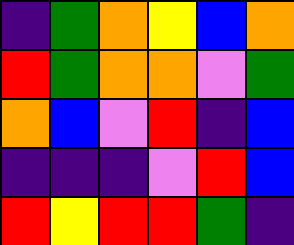[["indigo", "green", "orange", "yellow", "blue", "orange"], ["red", "green", "orange", "orange", "violet", "green"], ["orange", "blue", "violet", "red", "indigo", "blue"], ["indigo", "indigo", "indigo", "violet", "red", "blue"], ["red", "yellow", "red", "red", "green", "indigo"]]